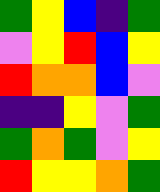[["green", "yellow", "blue", "indigo", "green"], ["violet", "yellow", "red", "blue", "yellow"], ["red", "orange", "orange", "blue", "violet"], ["indigo", "indigo", "yellow", "violet", "green"], ["green", "orange", "green", "violet", "yellow"], ["red", "yellow", "yellow", "orange", "green"]]